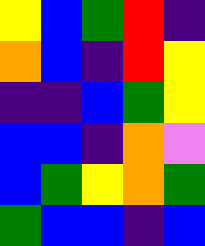[["yellow", "blue", "green", "red", "indigo"], ["orange", "blue", "indigo", "red", "yellow"], ["indigo", "indigo", "blue", "green", "yellow"], ["blue", "blue", "indigo", "orange", "violet"], ["blue", "green", "yellow", "orange", "green"], ["green", "blue", "blue", "indigo", "blue"]]